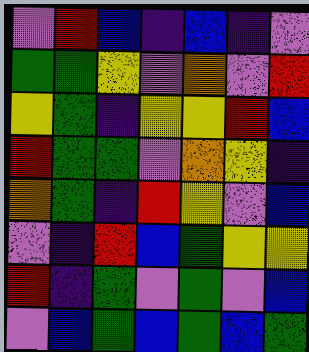[["violet", "red", "blue", "indigo", "blue", "indigo", "violet"], ["green", "green", "yellow", "violet", "orange", "violet", "red"], ["yellow", "green", "indigo", "yellow", "yellow", "red", "blue"], ["red", "green", "green", "violet", "orange", "yellow", "indigo"], ["orange", "green", "indigo", "red", "yellow", "violet", "blue"], ["violet", "indigo", "red", "blue", "green", "yellow", "yellow"], ["red", "indigo", "green", "violet", "green", "violet", "blue"], ["violet", "blue", "green", "blue", "green", "blue", "green"]]